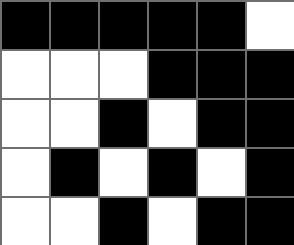[["black", "black", "black", "black", "black", "white"], ["white", "white", "white", "black", "black", "black"], ["white", "white", "black", "white", "black", "black"], ["white", "black", "white", "black", "white", "black"], ["white", "white", "black", "white", "black", "black"]]